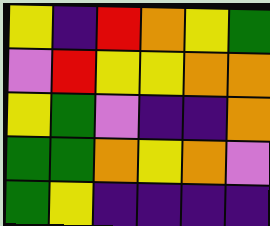[["yellow", "indigo", "red", "orange", "yellow", "green"], ["violet", "red", "yellow", "yellow", "orange", "orange"], ["yellow", "green", "violet", "indigo", "indigo", "orange"], ["green", "green", "orange", "yellow", "orange", "violet"], ["green", "yellow", "indigo", "indigo", "indigo", "indigo"]]